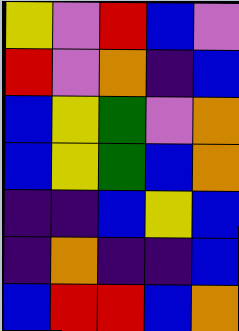[["yellow", "violet", "red", "blue", "violet"], ["red", "violet", "orange", "indigo", "blue"], ["blue", "yellow", "green", "violet", "orange"], ["blue", "yellow", "green", "blue", "orange"], ["indigo", "indigo", "blue", "yellow", "blue"], ["indigo", "orange", "indigo", "indigo", "blue"], ["blue", "red", "red", "blue", "orange"]]